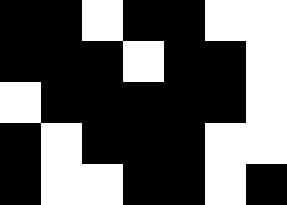[["black", "black", "white", "black", "black", "white", "white"], ["black", "black", "black", "white", "black", "black", "white"], ["white", "black", "black", "black", "black", "black", "white"], ["black", "white", "black", "black", "black", "white", "white"], ["black", "white", "white", "black", "black", "white", "black"]]